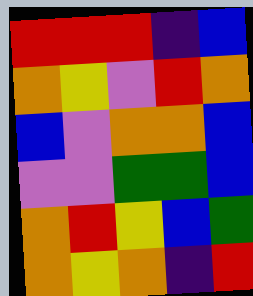[["red", "red", "red", "indigo", "blue"], ["orange", "yellow", "violet", "red", "orange"], ["blue", "violet", "orange", "orange", "blue"], ["violet", "violet", "green", "green", "blue"], ["orange", "red", "yellow", "blue", "green"], ["orange", "yellow", "orange", "indigo", "red"]]